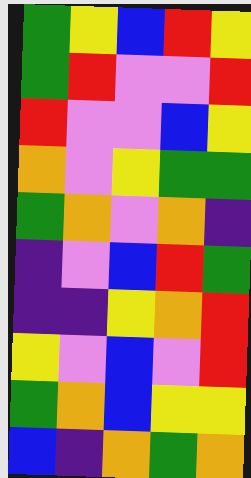[["green", "yellow", "blue", "red", "yellow"], ["green", "red", "violet", "violet", "red"], ["red", "violet", "violet", "blue", "yellow"], ["orange", "violet", "yellow", "green", "green"], ["green", "orange", "violet", "orange", "indigo"], ["indigo", "violet", "blue", "red", "green"], ["indigo", "indigo", "yellow", "orange", "red"], ["yellow", "violet", "blue", "violet", "red"], ["green", "orange", "blue", "yellow", "yellow"], ["blue", "indigo", "orange", "green", "orange"]]